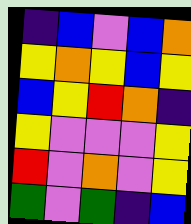[["indigo", "blue", "violet", "blue", "orange"], ["yellow", "orange", "yellow", "blue", "yellow"], ["blue", "yellow", "red", "orange", "indigo"], ["yellow", "violet", "violet", "violet", "yellow"], ["red", "violet", "orange", "violet", "yellow"], ["green", "violet", "green", "indigo", "blue"]]